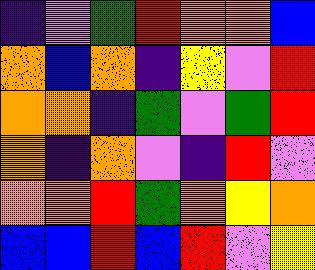[["indigo", "violet", "green", "red", "orange", "orange", "blue"], ["orange", "blue", "orange", "indigo", "yellow", "violet", "red"], ["orange", "orange", "indigo", "green", "violet", "green", "red"], ["orange", "indigo", "orange", "violet", "indigo", "red", "violet"], ["orange", "orange", "red", "green", "orange", "yellow", "orange"], ["blue", "blue", "red", "blue", "red", "violet", "yellow"]]